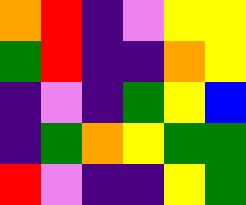[["orange", "red", "indigo", "violet", "yellow", "yellow"], ["green", "red", "indigo", "indigo", "orange", "yellow"], ["indigo", "violet", "indigo", "green", "yellow", "blue"], ["indigo", "green", "orange", "yellow", "green", "green"], ["red", "violet", "indigo", "indigo", "yellow", "green"]]